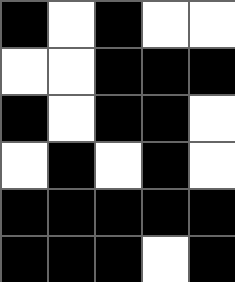[["black", "white", "black", "white", "white"], ["white", "white", "black", "black", "black"], ["black", "white", "black", "black", "white"], ["white", "black", "white", "black", "white"], ["black", "black", "black", "black", "black"], ["black", "black", "black", "white", "black"]]